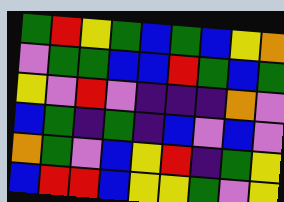[["green", "red", "yellow", "green", "blue", "green", "blue", "yellow", "orange"], ["violet", "green", "green", "blue", "blue", "red", "green", "blue", "green"], ["yellow", "violet", "red", "violet", "indigo", "indigo", "indigo", "orange", "violet"], ["blue", "green", "indigo", "green", "indigo", "blue", "violet", "blue", "violet"], ["orange", "green", "violet", "blue", "yellow", "red", "indigo", "green", "yellow"], ["blue", "red", "red", "blue", "yellow", "yellow", "green", "violet", "yellow"]]